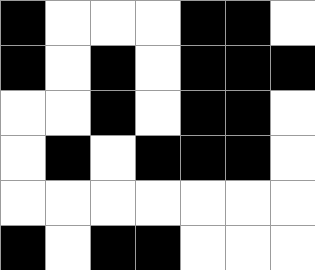[["black", "white", "white", "white", "black", "black", "white"], ["black", "white", "black", "white", "black", "black", "black"], ["white", "white", "black", "white", "black", "black", "white"], ["white", "black", "white", "black", "black", "black", "white"], ["white", "white", "white", "white", "white", "white", "white"], ["black", "white", "black", "black", "white", "white", "white"]]